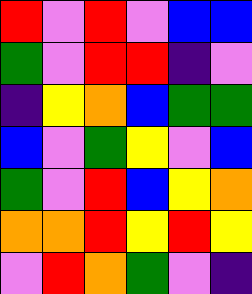[["red", "violet", "red", "violet", "blue", "blue"], ["green", "violet", "red", "red", "indigo", "violet"], ["indigo", "yellow", "orange", "blue", "green", "green"], ["blue", "violet", "green", "yellow", "violet", "blue"], ["green", "violet", "red", "blue", "yellow", "orange"], ["orange", "orange", "red", "yellow", "red", "yellow"], ["violet", "red", "orange", "green", "violet", "indigo"]]